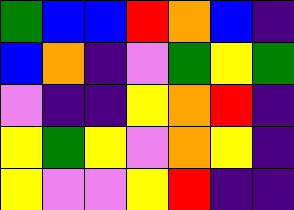[["green", "blue", "blue", "red", "orange", "blue", "indigo"], ["blue", "orange", "indigo", "violet", "green", "yellow", "green"], ["violet", "indigo", "indigo", "yellow", "orange", "red", "indigo"], ["yellow", "green", "yellow", "violet", "orange", "yellow", "indigo"], ["yellow", "violet", "violet", "yellow", "red", "indigo", "indigo"]]